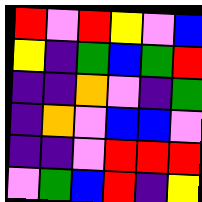[["red", "violet", "red", "yellow", "violet", "blue"], ["yellow", "indigo", "green", "blue", "green", "red"], ["indigo", "indigo", "orange", "violet", "indigo", "green"], ["indigo", "orange", "violet", "blue", "blue", "violet"], ["indigo", "indigo", "violet", "red", "red", "red"], ["violet", "green", "blue", "red", "indigo", "yellow"]]